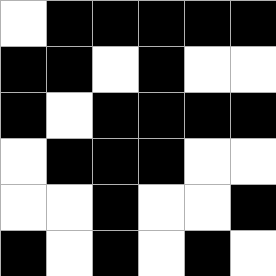[["white", "black", "black", "black", "black", "black"], ["black", "black", "white", "black", "white", "white"], ["black", "white", "black", "black", "black", "black"], ["white", "black", "black", "black", "white", "white"], ["white", "white", "black", "white", "white", "black"], ["black", "white", "black", "white", "black", "white"]]